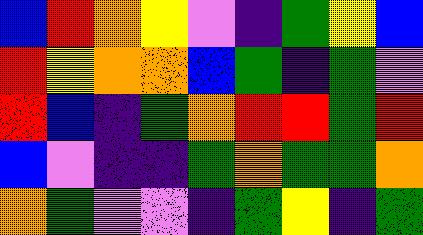[["blue", "red", "orange", "yellow", "violet", "indigo", "green", "yellow", "blue"], ["red", "yellow", "orange", "orange", "blue", "green", "indigo", "green", "violet"], ["red", "blue", "indigo", "green", "orange", "red", "red", "green", "red"], ["blue", "violet", "indigo", "indigo", "green", "orange", "green", "green", "orange"], ["orange", "green", "violet", "violet", "indigo", "green", "yellow", "indigo", "green"]]